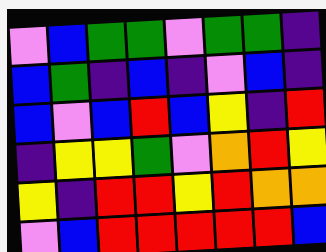[["violet", "blue", "green", "green", "violet", "green", "green", "indigo"], ["blue", "green", "indigo", "blue", "indigo", "violet", "blue", "indigo"], ["blue", "violet", "blue", "red", "blue", "yellow", "indigo", "red"], ["indigo", "yellow", "yellow", "green", "violet", "orange", "red", "yellow"], ["yellow", "indigo", "red", "red", "yellow", "red", "orange", "orange"], ["violet", "blue", "red", "red", "red", "red", "red", "blue"]]